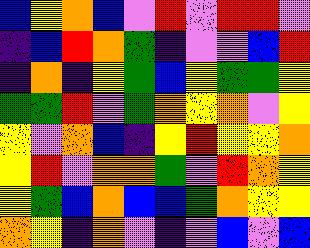[["blue", "yellow", "orange", "blue", "violet", "red", "violet", "red", "red", "violet"], ["indigo", "blue", "red", "orange", "green", "indigo", "violet", "violet", "blue", "red"], ["indigo", "orange", "indigo", "yellow", "green", "blue", "yellow", "green", "green", "yellow"], ["green", "green", "red", "violet", "green", "orange", "yellow", "orange", "violet", "yellow"], ["yellow", "violet", "orange", "blue", "indigo", "yellow", "red", "yellow", "yellow", "orange"], ["yellow", "red", "violet", "orange", "orange", "green", "violet", "red", "orange", "yellow"], ["yellow", "green", "blue", "orange", "blue", "blue", "green", "orange", "yellow", "yellow"], ["orange", "yellow", "indigo", "orange", "violet", "indigo", "violet", "blue", "violet", "blue"]]